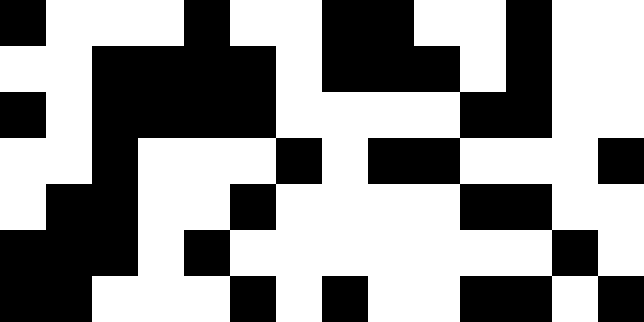[["black", "white", "white", "white", "black", "white", "white", "black", "black", "white", "white", "black", "white", "white"], ["white", "white", "black", "black", "black", "black", "white", "black", "black", "black", "white", "black", "white", "white"], ["black", "white", "black", "black", "black", "black", "white", "white", "white", "white", "black", "black", "white", "white"], ["white", "white", "black", "white", "white", "white", "black", "white", "black", "black", "white", "white", "white", "black"], ["white", "black", "black", "white", "white", "black", "white", "white", "white", "white", "black", "black", "white", "white"], ["black", "black", "black", "white", "black", "white", "white", "white", "white", "white", "white", "white", "black", "white"], ["black", "black", "white", "white", "white", "black", "white", "black", "white", "white", "black", "black", "white", "black"]]